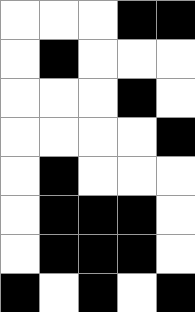[["white", "white", "white", "black", "black"], ["white", "black", "white", "white", "white"], ["white", "white", "white", "black", "white"], ["white", "white", "white", "white", "black"], ["white", "black", "white", "white", "white"], ["white", "black", "black", "black", "white"], ["white", "black", "black", "black", "white"], ["black", "white", "black", "white", "black"]]